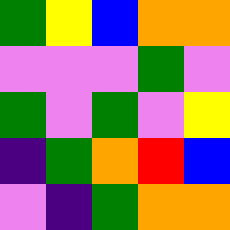[["green", "yellow", "blue", "orange", "orange"], ["violet", "violet", "violet", "green", "violet"], ["green", "violet", "green", "violet", "yellow"], ["indigo", "green", "orange", "red", "blue"], ["violet", "indigo", "green", "orange", "orange"]]